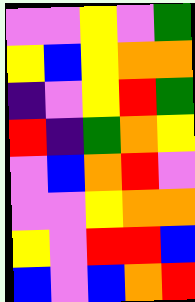[["violet", "violet", "yellow", "violet", "green"], ["yellow", "blue", "yellow", "orange", "orange"], ["indigo", "violet", "yellow", "red", "green"], ["red", "indigo", "green", "orange", "yellow"], ["violet", "blue", "orange", "red", "violet"], ["violet", "violet", "yellow", "orange", "orange"], ["yellow", "violet", "red", "red", "blue"], ["blue", "violet", "blue", "orange", "red"]]